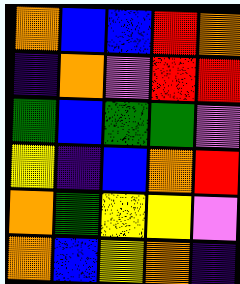[["orange", "blue", "blue", "red", "orange"], ["indigo", "orange", "violet", "red", "red"], ["green", "blue", "green", "green", "violet"], ["yellow", "indigo", "blue", "orange", "red"], ["orange", "green", "yellow", "yellow", "violet"], ["orange", "blue", "yellow", "orange", "indigo"]]